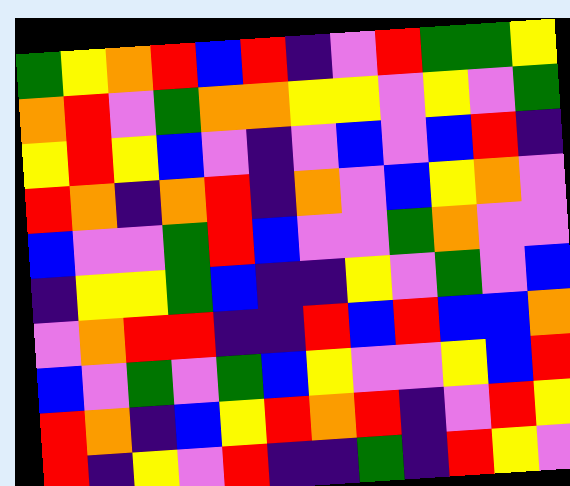[["green", "yellow", "orange", "red", "blue", "red", "indigo", "violet", "red", "green", "green", "yellow"], ["orange", "red", "violet", "green", "orange", "orange", "yellow", "yellow", "violet", "yellow", "violet", "green"], ["yellow", "red", "yellow", "blue", "violet", "indigo", "violet", "blue", "violet", "blue", "red", "indigo"], ["red", "orange", "indigo", "orange", "red", "indigo", "orange", "violet", "blue", "yellow", "orange", "violet"], ["blue", "violet", "violet", "green", "red", "blue", "violet", "violet", "green", "orange", "violet", "violet"], ["indigo", "yellow", "yellow", "green", "blue", "indigo", "indigo", "yellow", "violet", "green", "violet", "blue"], ["violet", "orange", "red", "red", "indigo", "indigo", "red", "blue", "red", "blue", "blue", "orange"], ["blue", "violet", "green", "violet", "green", "blue", "yellow", "violet", "violet", "yellow", "blue", "red"], ["red", "orange", "indigo", "blue", "yellow", "red", "orange", "red", "indigo", "violet", "red", "yellow"], ["red", "indigo", "yellow", "violet", "red", "indigo", "indigo", "green", "indigo", "red", "yellow", "violet"]]